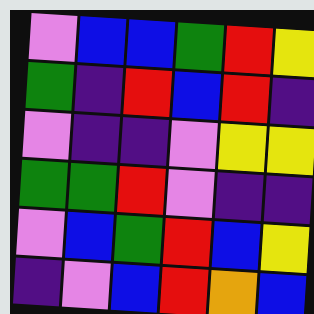[["violet", "blue", "blue", "green", "red", "yellow"], ["green", "indigo", "red", "blue", "red", "indigo"], ["violet", "indigo", "indigo", "violet", "yellow", "yellow"], ["green", "green", "red", "violet", "indigo", "indigo"], ["violet", "blue", "green", "red", "blue", "yellow"], ["indigo", "violet", "blue", "red", "orange", "blue"]]